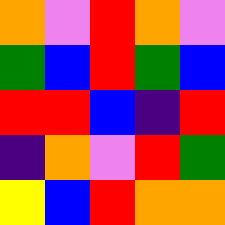[["orange", "violet", "red", "orange", "violet"], ["green", "blue", "red", "green", "blue"], ["red", "red", "blue", "indigo", "red"], ["indigo", "orange", "violet", "red", "green"], ["yellow", "blue", "red", "orange", "orange"]]